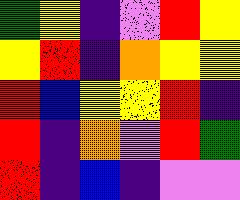[["green", "yellow", "indigo", "violet", "red", "yellow"], ["yellow", "red", "indigo", "orange", "yellow", "yellow"], ["red", "blue", "yellow", "yellow", "red", "indigo"], ["red", "indigo", "orange", "violet", "red", "green"], ["red", "indigo", "blue", "indigo", "violet", "violet"]]